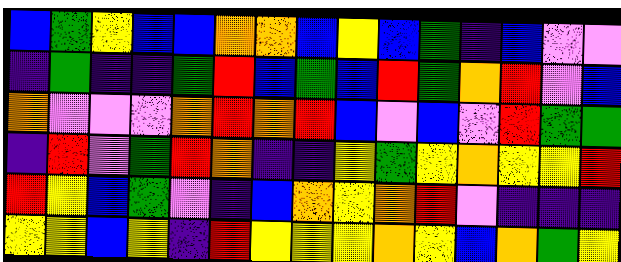[["blue", "green", "yellow", "blue", "blue", "orange", "orange", "blue", "yellow", "blue", "green", "indigo", "blue", "violet", "violet"], ["indigo", "green", "indigo", "indigo", "green", "red", "blue", "green", "blue", "red", "green", "orange", "red", "violet", "blue"], ["orange", "violet", "violet", "violet", "orange", "red", "orange", "red", "blue", "violet", "blue", "violet", "red", "green", "green"], ["indigo", "red", "violet", "green", "red", "orange", "indigo", "indigo", "yellow", "green", "yellow", "orange", "yellow", "yellow", "red"], ["red", "yellow", "blue", "green", "violet", "indigo", "blue", "orange", "yellow", "orange", "red", "violet", "indigo", "indigo", "indigo"], ["yellow", "yellow", "blue", "yellow", "indigo", "red", "yellow", "yellow", "yellow", "orange", "yellow", "blue", "orange", "green", "yellow"]]